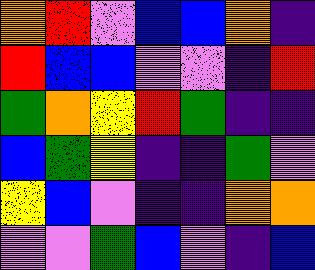[["orange", "red", "violet", "blue", "blue", "orange", "indigo"], ["red", "blue", "blue", "violet", "violet", "indigo", "red"], ["green", "orange", "yellow", "red", "green", "indigo", "indigo"], ["blue", "green", "yellow", "indigo", "indigo", "green", "violet"], ["yellow", "blue", "violet", "indigo", "indigo", "orange", "orange"], ["violet", "violet", "green", "blue", "violet", "indigo", "blue"]]